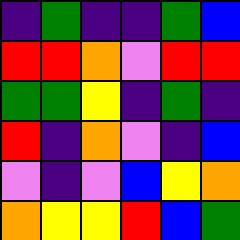[["indigo", "green", "indigo", "indigo", "green", "blue"], ["red", "red", "orange", "violet", "red", "red"], ["green", "green", "yellow", "indigo", "green", "indigo"], ["red", "indigo", "orange", "violet", "indigo", "blue"], ["violet", "indigo", "violet", "blue", "yellow", "orange"], ["orange", "yellow", "yellow", "red", "blue", "green"]]